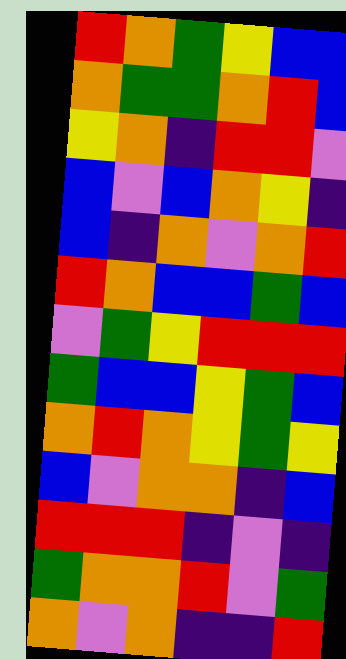[["red", "orange", "green", "yellow", "blue", "blue"], ["orange", "green", "green", "orange", "red", "blue"], ["yellow", "orange", "indigo", "red", "red", "violet"], ["blue", "violet", "blue", "orange", "yellow", "indigo"], ["blue", "indigo", "orange", "violet", "orange", "red"], ["red", "orange", "blue", "blue", "green", "blue"], ["violet", "green", "yellow", "red", "red", "red"], ["green", "blue", "blue", "yellow", "green", "blue"], ["orange", "red", "orange", "yellow", "green", "yellow"], ["blue", "violet", "orange", "orange", "indigo", "blue"], ["red", "red", "red", "indigo", "violet", "indigo"], ["green", "orange", "orange", "red", "violet", "green"], ["orange", "violet", "orange", "indigo", "indigo", "red"]]